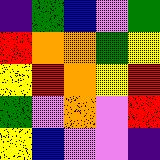[["indigo", "green", "blue", "violet", "green"], ["red", "orange", "orange", "green", "yellow"], ["yellow", "red", "orange", "yellow", "red"], ["green", "violet", "orange", "violet", "red"], ["yellow", "blue", "violet", "violet", "indigo"]]